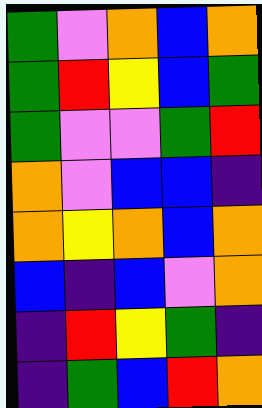[["green", "violet", "orange", "blue", "orange"], ["green", "red", "yellow", "blue", "green"], ["green", "violet", "violet", "green", "red"], ["orange", "violet", "blue", "blue", "indigo"], ["orange", "yellow", "orange", "blue", "orange"], ["blue", "indigo", "blue", "violet", "orange"], ["indigo", "red", "yellow", "green", "indigo"], ["indigo", "green", "blue", "red", "orange"]]